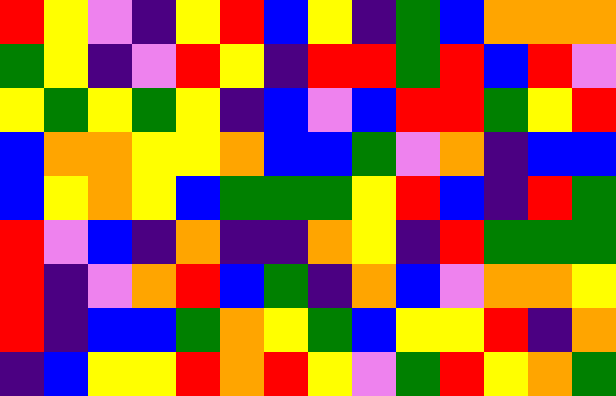[["red", "yellow", "violet", "indigo", "yellow", "red", "blue", "yellow", "indigo", "green", "blue", "orange", "orange", "orange"], ["green", "yellow", "indigo", "violet", "red", "yellow", "indigo", "red", "red", "green", "red", "blue", "red", "violet"], ["yellow", "green", "yellow", "green", "yellow", "indigo", "blue", "violet", "blue", "red", "red", "green", "yellow", "red"], ["blue", "orange", "orange", "yellow", "yellow", "orange", "blue", "blue", "green", "violet", "orange", "indigo", "blue", "blue"], ["blue", "yellow", "orange", "yellow", "blue", "green", "green", "green", "yellow", "red", "blue", "indigo", "red", "green"], ["red", "violet", "blue", "indigo", "orange", "indigo", "indigo", "orange", "yellow", "indigo", "red", "green", "green", "green"], ["red", "indigo", "violet", "orange", "red", "blue", "green", "indigo", "orange", "blue", "violet", "orange", "orange", "yellow"], ["red", "indigo", "blue", "blue", "green", "orange", "yellow", "green", "blue", "yellow", "yellow", "red", "indigo", "orange"], ["indigo", "blue", "yellow", "yellow", "red", "orange", "red", "yellow", "violet", "green", "red", "yellow", "orange", "green"]]